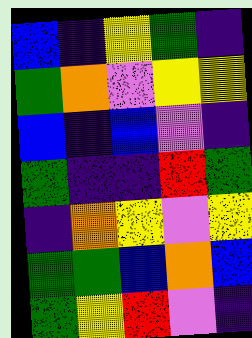[["blue", "indigo", "yellow", "green", "indigo"], ["green", "orange", "violet", "yellow", "yellow"], ["blue", "indigo", "blue", "violet", "indigo"], ["green", "indigo", "indigo", "red", "green"], ["indigo", "orange", "yellow", "violet", "yellow"], ["green", "green", "blue", "orange", "blue"], ["green", "yellow", "red", "violet", "indigo"]]